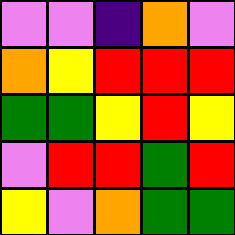[["violet", "violet", "indigo", "orange", "violet"], ["orange", "yellow", "red", "red", "red"], ["green", "green", "yellow", "red", "yellow"], ["violet", "red", "red", "green", "red"], ["yellow", "violet", "orange", "green", "green"]]